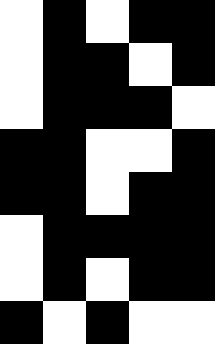[["white", "black", "white", "black", "black"], ["white", "black", "black", "white", "black"], ["white", "black", "black", "black", "white"], ["black", "black", "white", "white", "black"], ["black", "black", "white", "black", "black"], ["white", "black", "black", "black", "black"], ["white", "black", "white", "black", "black"], ["black", "white", "black", "white", "white"]]